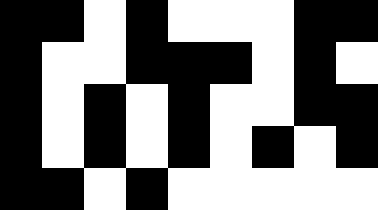[["black", "black", "white", "black", "white", "white", "white", "black", "black"], ["black", "white", "white", "black", "black", "black", "white", "black", "white"], ["black", "white", "black", "white", "black", "white", "white", "black", "black"], ["black", "white", "black", "white", "black", "white", "black", "white", "black"], ["black", "black", "white", "black", "white", "white", "white", "white", "white"]]